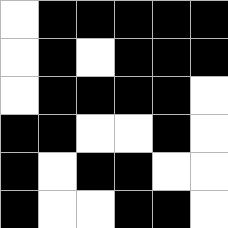[["white", "black", "black", "black", "black", "black"], ["white", "black", "white", "black", "black", "black"], ["white", "black", "black", "black", "black", "white"], ["black", "black", "white", "white", "black", "white"], ["black", "white", "black", "black", "white", "white"], ["black", "white", "white", "black", "black", "white"]]